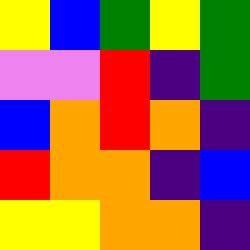[["yellow", "blue", "green", "yellow", "green"], ["violet", "violet", "red", "indigo", "green"], ["blue", "orange", "red", "orange", "indigo"], ["red", "orange", "orange", "indigo", "blue"], ["yellow", "yellow", "orange", "orange", "indigo"]]